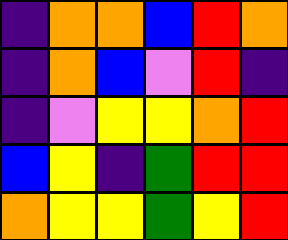[["indigo", "orange", "orange", "blue", "red", "orange"], ["indigo", "orange", "blue", "violet", "red", "indigo"], ["indigo", "violet", "yellow", "yellow", "orange", "red"], ["blue", "yellow", "indigo", "green", "red", "red"], ["orange", "yellow", "yellow", "green", "yellow", "red"]]